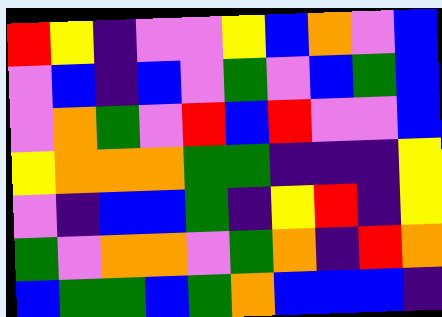[["red", "yellow", "indigo", "violet", "violet", "yellow", "blue", "orange", "violet", "blue"], ["violet", "blue", "indigo", "blue", "violet", "green", "violet", "blue", "green", "blue"], ["violet", "orange", "green", "violet", "red", "blue", "red", "violet", "violet", "blue"], ["yellow", "orange", "orange", "orange", "green", "green", "indigo", "indigo", "indigo", "yellow"], ["violet", "indigo", "blue", "blue", "green", "indigo", "yellow", "red", "indigo", "yellow"], ["green", "violet", "orange", "orange", "violet", "green", "orange", "indigo", "red", "orange"], ["blue", "green", "green", "blue", "green", "orange", "blue", "blue", "blue", "indigo"]]